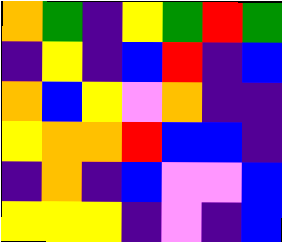[["orange", "green", "indigo", "yellow", "green", "red", "green"], ["indigo", "yellow", "indigo", "blue", "red", "indigo", "blue"], ["orange", "blue", "yellow", "violet", "orange", "indigo", "indigo"], ["yellow", "orange", "orange", "red", "blue", "blue", "indigo"], ["indigo", "orange", "indigo", "blue", "violet", "violet", "blue"], ["yellow", "yellow", "yellow", "indigo", "violet", "indigo", "blue"]]